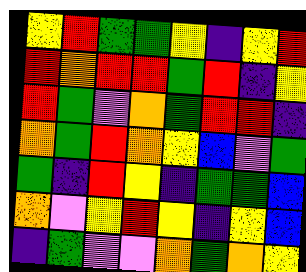[["yellow", "red", "green", "green", "yellow", "indigo", "yellow", "red"], ["red", "orange", "red", "red", "green", "red", "indigo", "yellow"], ["red", "green", "violet", "orange", "green", "red", "red", "indigo"], ["orange", "green", "red", "orange", "yellow", "blue", "violet", "green"], ["green", "indigo", "red", "yellow", "indigo", "green", "green", "blue"], ["orange", "violet", "yellow", "red", "yellow", "indigo", "yellow", "blue"], ["indigo", "green", "violet", "violet", "orange", "green", "orange", "yellow"]]